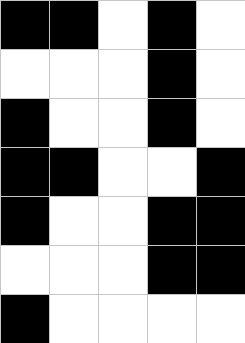[["black", "black", "white", "black", "white"], ["white", "white", "white", "black", "white"], ["black", "white", "white", "black", "white"], ["black", "black", "white", "white", "black"], ["black", "white", "white", "black", "black"], ["white", "white", "white", "black", "black"], ["black", "white", "white", "white", "white"]]